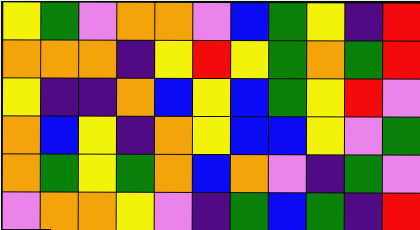[["yellow", "green", "violet", "orange", "orange", "violet", "blue", "green", "yellow", "indigo", "red"], ["orange", "orange", "orange", "indigo", "yellow", "red", "yellow", "green", "orange", "green", "red"], ["yellow", "indigo", "indigo", "orange", "blue", "yellow", "blue", "green", "yellow", "red", "violet"], ["orange", "blue", "yellow", "indigo", "orange", "yellow", "blue", "blue", "yellow", "violet", "green"], ["orange", "green", "yellow", "green", "orange", "blue", "orange", "violet", "indigo", "green", "violet"], ["violet", "orange", "orange", "yellow", "violet", "indigo", "green", "blue", "green", "indigo", "red"]]